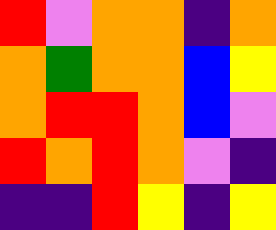[["red", "violet", "orange", "orange", "indigo", "orange"], ["orange", "green", "orange", "orange", "blue", "yellow"], ["orange", "red", "red", "orange", "blue", "violet"], ["red", "orange", "red", "orange", "violet", "indigo"], ["indigo", "indigo", "red", "yellow", "indigo", "yellow"]]